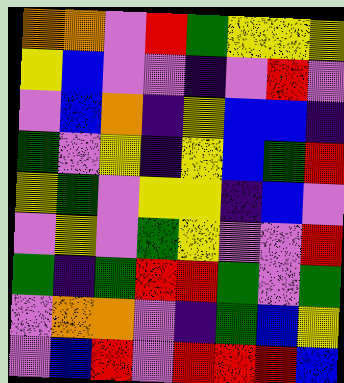[["orange", "orange", "violet", "red", "green", "yellow", "yellow", "yellow"], ["yellow", "blue", "violet", "violet", "indigo", "violet", "red", "violet"], ["violet", "blue", "orange", "indigo", "yellow", "blue", "blue", "indigo"], ["green", "violet", "yellow", "indigo", "yellow", "blue", "green", "red"], ["yellow", "green", "violet", "yellow", "yellow", "indigo", "blue", "violet"], ["violet", "yellow", "violet", "green", "yellow", "violet", "violet", "red"], ["green", "indigo", "green", "red", "red", "green", "violet", "green"], ["violet", "orange", "orange", "violet", "indigo", "green", "blue", "yellow"], ["violet", "blue", "red", "violet", "red", "red", "red", "blue"]]